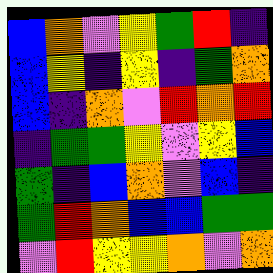[["blue", "orange", "violet", "yellow", "green", "red", "indigo"], ["blue", "yellow", "indigo", "yellow", "indigo", "green", "orange"], ["blue", "indigo", "orange", "violet", "red", "orange", "red"], ["indigo", "green", "green", "yellow", "violet", "yellow", "blue"], ["green", "indigo", "blue", "orange", "violet", "blue", "indigo"], ["green", "red", "orange", "blue", "blue", "green", "green"], ["violet", "red", "yellow", "yellow", "orange", "violet", "orange"]]